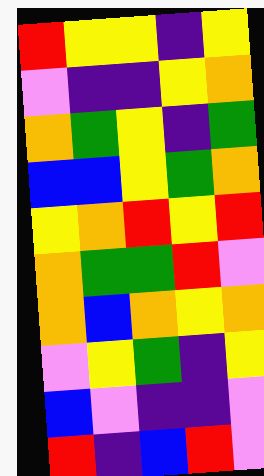[["red", "yellow", "yellow", "indigo", "yellow"], ["violet", "indigo", "indigo", "yellow", "orange"], ["orange", "green", "yellow", "indigo", "green"], ["blue", "blue", "yellow", "green", "orange"], ["yellow", "orange", "red", "yellow", "red"], ["orange", "green", "green", "red", "violet"], ["orange", "blue", "orange", "yellow", "orange"], ["violet", "yellow", "green", "indigo", "yellow"], ["blue", "violet", "indigo", "indigo", "violet"], ["red", "indigo", "blue", "red", "violet"]]